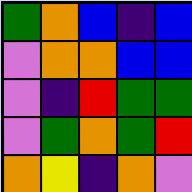[["green", "orange", "blue", "indigo", "blue"], ["violet", "orange", "orange", "blue", "blue"], ["violet", "indigo", "red", "green", "green"], ["violet", "green", "orange", "green", "red"], ["orange", "yellow", "indigo", "orange", "violet"]]